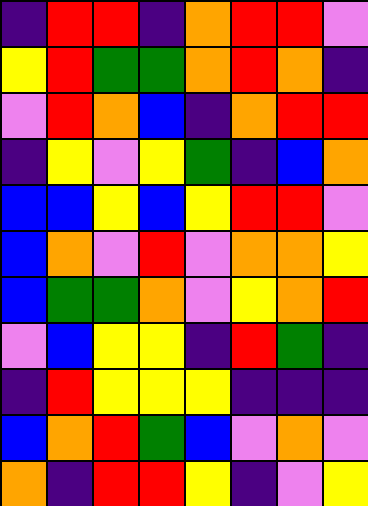[["indigo", "red", "red", "indigo", "orange", "red", "red", "violet"], ["yellow", "red", "green", "green", "orange", "red", "orange", "indigo"], ["violet", "red", "orange", "blue", "indigo", "orange", "red", "red"], ["indigo", "yellow", "violet", "yellow", "green", "indigo", "blue", "orange"], ["blue", "blue", "yellow", "blue", "yellow", "red", "red", "violet"], ["blue", "orange", "violet", "red", "violet", "orange", "orange", "yellow"], ["blue", "green", "green", "orange", "violet", "yellow", "orange", "red"], ["violet", "blue", "yellow", "yellow", "indigo", "red", "green", "indigo"], ["indigo", "red", "yellow", "yellow", "yellow", "indigo", "indigo", "indigo"], ["blue", "orange", "red", "green", "blue", "violet", "orange", "violet"], ["orange", "indigo", "red", "red", "yellow", "indigo", "violet", "yellow"]]